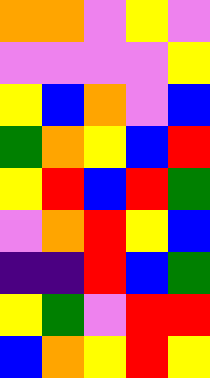[["orange", "orange", "violet", "yellow", "violet"], ["violet", "violet", "violet", "violet", "yellow"], ["yellow", "blue", "orange", "violet", "blue"], ["green", "orange", "yellow", "blue", "red"], ["yellow", "red", "blue", "red", "green"], ["violet", "orange", "red", "yellow", "blue"], ["indigo", "indigo", "red", "blue", "green"], ["yellow", "green", "violet", "red", "red"], ["blue", "orange", "yellow", "red", "yellow"]]